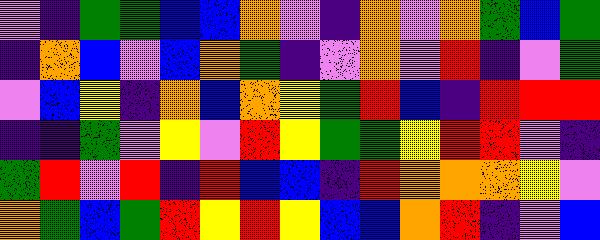[["violet", "indigo", "green", "green", "blue", "blue", "orange", "violet", "indigo", "orange", "violet", "orange", "green", "blue", "green"], ["indigo", "orange", "blue", "violet", "blue", "orange", "green", "indigo", "violet", "orange", "violet", "red", "indigo", "violet", "green"], ["violet", "blue", "yellow", "indigo", "orange", "blue", "orange", "yellow", "green", "red", "blue", "indigo", "red", "red", "red"], ["indigo", "indigo", "green", "violet", "yellow", "violet", "red", "yellow", "green", "green", "yellow", "red", "red", "violet", "indigo"], ["green", "red", "violet", "red", "indigo", "red", "blue", "blue", "indigo", "red", "orange", "orange", "orange", "yellow", "violet"], ["orange", "green", "blue", "green", "red", "yellow", "red", "yellow", "blue", "blue", "orange", "red", "indigo", "violet", "blue"]]